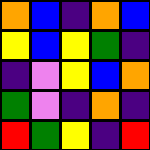[["orange", "blue", "indigo", "orange", "blue"], ["yellow", "blue", "yellow", "green", "indigo"], ["indigo", "violet", "yellow", "blue", "orange"], ["green", "violet", "indigo", "orange", "indigo"], ["red", "green", "yellow", "indigo", "red"]]